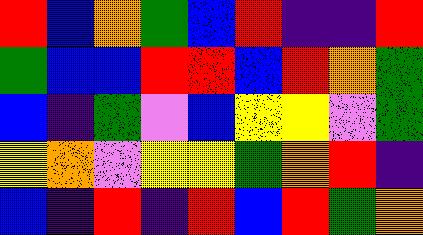[["red", "blue", "orange", "green", "blue", "red", "indigo", "indigo", "red"], ["green", "blue", "blue", "red", "red", "blue", "red", "orange", "green"], ["blue", "indigo", "green", "violet", "blue", "yellow", "yellow", "violet", "green"], ["yellow", "orange", "violet", "yellow", "yellow", "green", "orange", "red", "indigo"], ["blue", "indigo", "red", "indigo", "red", "blue", "red", "green", "orange"]]